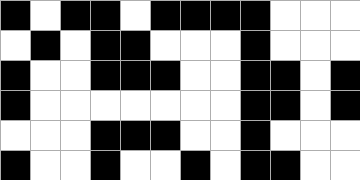[["black", "white", "black", "black", "white", "black", "black", "black", "black", "white", "white", "white"], ["white", "black", "white", "black", "black", "white", "white", "white", "black", "white", "white", "white"], ["black", "white", "white", "black", "black", "black", "white", "white", "black", "black", "white", "black"], ["black", "white", "white", "white", "white", "white", "white", "white", "black", "black", "white", "black"], ["white", "white", "white", "black", "black", "black", "white", "white", "black", "white", "white", "white"], ["black", "white", "white", "black", "white", "white", "black", "white", "black", "black", "white", "white"]]